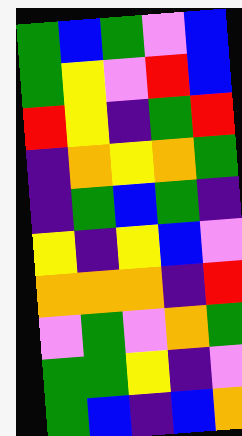[["green", "blue", "green", "violet", "blue"], ["green", "yellow", "violet", "red", "blue"], ["red", "yellow", "indigo", "green", "red"], ["indigo", "orange", "yellow", "orange", "green"], ["indigo", "green", "blue", "green", "indigo"], ["yellow", "indigo", "yellow", "blue", "violet"], ["orange", "orange", "orange", "indigo", "red"], ["violet", "green", "violet", "orange", "green"], ["green", "green", "yellow", "indigo", "violet"], ["green", "blue", "indigo", "blue", "orange"]]